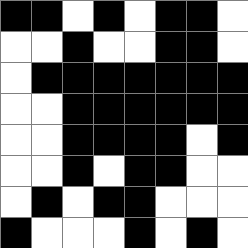[["black", "black", "white", "black", "white", "black", "black", "white"], ["white", "white", "black", "white", "white", "black", "black", "white"], ["white", "black", "black", "black", "black", "black", "black", "black"], ["white", "white", "black", "black", "black", "black", "black", "black"], ["white", "white", "black", "black", "black", "black", "white", "black"], ["white", "white", "black", "white", "black", "black", "white", "white"], ["white", "black", "white", "black", "black", "white", "white", "white"], ["black", "white", "white", "white", "black", "white", "black", "white"]]